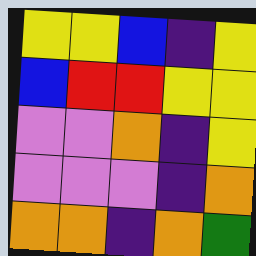[["yellow", "yellow", "blue", "indigo", "yellow"], ["blue", "red", "red", "yellow", "yellow"], ["violet", "violet", "orange", "indigo", "yellow"], ["violet", "violet", "violet", "indigo", "orange"], ["orange", "orange", "indigo", "orange", "green"]]